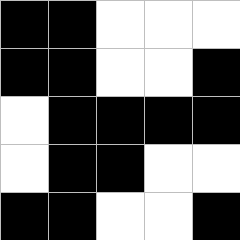[["black", "black", "white", "white", "white"], ["black", "black", "white", "white", "black"], ["white", "black", "black", "black", "black"], ["white", "black", "black", "white", "white"], ["black", "black", "white", "white", "black"]]